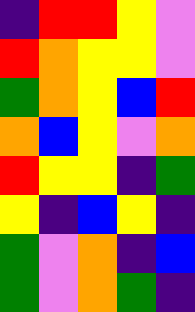[["indigo", "red", "red", "yellow", "violet"], ["red", "orange", "yellow", "yellow", "violet"], ["green", "orange", "yellow", "blue", "red"], ["orange", "blue", "yellow", "violet", "orange"], ["red", "yellow", "yellow", "indigo", "green"], ["yellow", "indigo", "blue", "yellow", "indigo"], ["green", "violet", "orange", "indigo", "blue"], ["green", "violet", "orange", "green", "indigo"]]